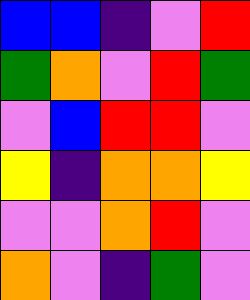[["blue", "blue", "indigo", "violet", "red"], ["green", "orange", "violet", "red", "green"], ["violet", "blue", "red", "red", "violet"], ["yellow", "indigo", "orange", "orange", "yellow"], ["violet", "violet", "orange", "red", "violet"], ["orange", "violet", "indigo", "green", "violet"]]